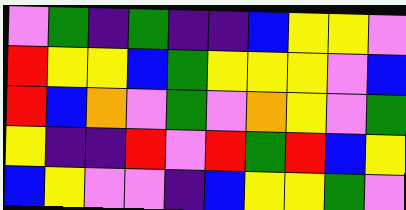[["violet", "green", "indigo", "green", "indigo", "indigo", "blue", "yellow", "yellow", "violet"], ["red", "yellow", "yellow", "blue", "green", "yellow", "yellow", "yellow", "violet", "blue"], ["red", "blue", "orange", "violet", "green", "violet", "orange", "yellow", "violet", "green"], ["yellow", "indigo", "indigo", "red", "violet", "red", "green", "red", "blue", "yellow"], ["blue", "yellow", "violet", "violet", "indigo", "blue", "yellow", "yellow", "green", "violet"]]